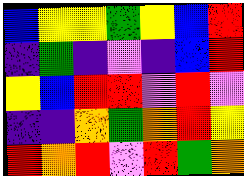[["blue", "yellow", "yellow", "green", "yellow", "blue", "red"], ["indigo", "green", "indigo", "violet", "indigo", "blue", "red"], ["yellow", "blue", "red", "red", "violet", "red", "violet"], ["indigo", "indigo", "orange", "green", "orange", "red", "yellow"], ["red", "orange", "red", "violet", "red", "green", "orange"]]